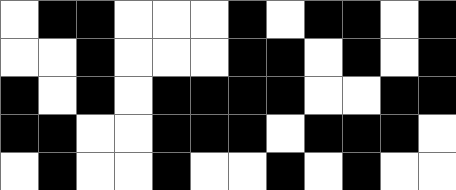[["white", "black", "black", "white", "white", "white", "black", "white", "black", "black", "white", "black"], ["white", "white", "black", "white", "white", "white", "black", "black", "white", "black", "white", "black"], ["black", "white", "black", "white", "black", "black", "black", "black", "white", "white", "black", "black"], ["black", "black", "white", "white", "black", "black", "black", "white", "black", "black", "black", "white"], ["white", "black", "white", "white", "black", "white", "white", "black", "white", "black", "white", "white"]]